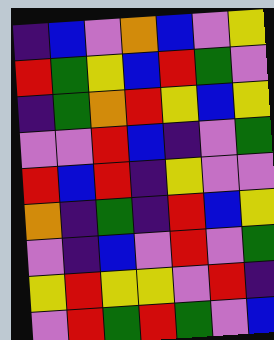[["indigo", "blue", "violet", "orange", "blue", "violet", "yellow"], ["red", "green", "yellow", "blue", "red", "green", "violet"], ["indigo", "green", "orange", "red", "yellow", "blue", "yellow"], ["violet", "violet", "red", "blue", "indigo", "violet", "green"], ["red", "blue", "red", "indigo", "yellow", "violet", "violet"], ["orange", "indigo", "green", "indigo", "red", "blue", "yellow"], ["violet", "indigo", "blue", "violet", "red", "violet", "green"], ["yellow", "red", "yellow", "yellow", "violet", "red", "indigo"], ["violet", "red", "green", "red", "green", "violet", "blue"]]